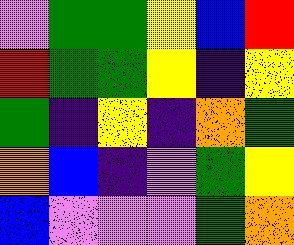[["violet", "green", "green", "yellow", "blue", "red"], ["red", "green", "green", "yellow", "indigo", "yellow"], ["green", "indigo", "yellow", "indigo", "orange", "green"], ["orange", "blue", "indigo", "violet", "green", "yellow"], ["blue", "violet", "violet", "violet", "green", "orange"]]